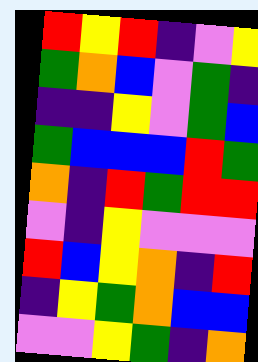[["red", "yellow", "red", "indigo", "violet", "yellow"], ["green", "orange", "blue", "violet", "green", "indigo"], ["indigo", "indigo", "yellow", "violet", "green", "blue"], ["green", "blue", "blue", "blue", "red", "green"], ["orange", "indigo", "red", "green", "red", "red"], ["violet", "indigo", "yellow", "violet", "violet", "violet"], ["red", "blue", "yellow", "orange", "indigo", "red"], ["indigo", "yellow", "green", "orange", "blue", "blue"], ["violet", "violet", "yellow", "green", "indigo", "orange"]]